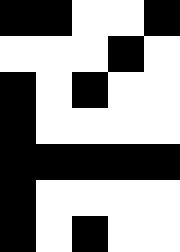[["black", "black", "white", "white", "black"], ["white", "white", "white", "black", "white"], ["black", "white", "black", "white", "white"], ["black", "white", "white", "white", "white"], ["black", "black", "black", "black", "black"], ["black", "white", "white", "white", "white"], ["black", "white", "black", "white", "white"]]